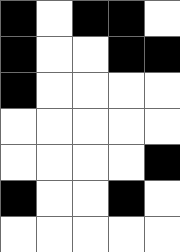[["black", "white", "black", "black", "white"], ["black", "white", "white", "black", "black"], ["black", "white", "white", "white", "white"], ["white", "white", "white", "white", "white"], ["white", "white", "white", "white", "black"], ["black", "white", "white", "black", "white"], ["white", "white", "white", "white", "white"]]